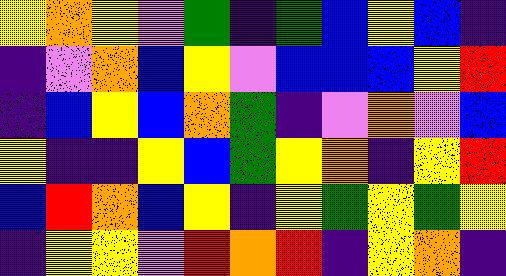[["yellow", "orange", "yellow", "violet", "green", "indigo", "green", "blue", "yellow", "blue", "indigo"], ["indigo", "violet", "orange", "blue", "yellow", "violet", "blue", "blue", "blue", "yellow", "red"], ["indigo", "blue", "yellow", "blue", "orange", "green", "indigo", "violet", "orange", "violet", "blue"], ["yellow", "indigo", "indigo", "yellow", "blue", "green", "yellow", "orange", "indigo", "yellow", "red"], ["blue", "red", "orange", "blue", "yellow", "indigo", "yellow", "green", "yellow", "green", "yellow"], ["indigo", "yellow", "yellow", "violet", "red", "orange", "red", "indigo", "yellow", "orange", "indigo"]]